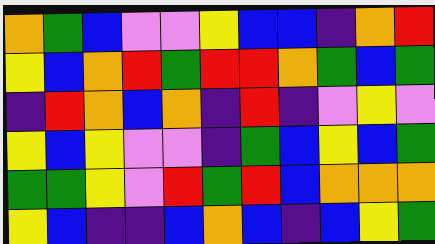[["orange", "green", "blue", "violet", "violet", "yellow", "blue", "blue", "indigo", "orange", "red"], ["yellow", "blue", "orange", "red", "green", "red", "red", "orange", "green", "blue", "green"], ["indigo", "red", "orange", "blue", "orange", "indigo", "red", "indigo", "violet", "yellow", "violet"], ["yellow", "blue", "yellow", "violet", "violet", "indigo", "green", "blue", "yellow", "blue", "green"], ["green", "green", "yellow", "violet", "red", "green", "red", "blue", "orange", "orange", "orange"], ["yellow", "blue", "indigo", "indigo", "blue", "orange", "blue", "indigo", "blue", "yellow", "green"]]